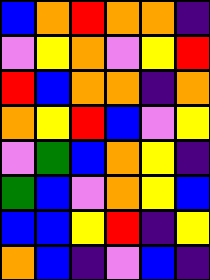[["blue", "orange", "red", "orange", "orange", "indigo"], ["violet", "yellow", "orange", "violet", "yellow", "red"], ["red", "blue", "orange", "orange", "indigo", "orange"], ["orange", "yellow", "red", "blue", "violet", "yellow"], ["violet", "green", "blue", "orange", "yellow", "indigo"], ["green", "blue", "violet", "orange", "yellow", "blue"], ["blue", "blue", "yellow", "red", "indigo", "yellow"], ["orange", "blue", "indigo", "violet", "blue", "indigo"]]